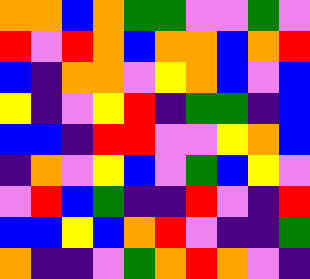[["orange", "orange", "blue", "orange", "green", "green", "violet", "violet", "green", "violet"], ["red", "violet", "red", "orange", "blue", "orange", "orange", "blue", "orange", "red"], ["blue", "indigo", "orange", "orange", "violet", "yellow", "orange", "blue", "violet", "blue"], ["yellow", "indigo", "violet", "yellow", "red", "indigo", "green", "green", "indigo", "blue"], ["blue", "blue", "indigo", "red", "red", "violet", "violet", "yellow", "orange", "blue"], ["indigo", "orange", "violet", "yellow", "blue", "violet", "green", "blue", "yellow", "violet"], ["violet", "red", "blue", "green", "indigo", "indigo", "red", "violet", "indigo", "red"], ["blue", "blue", "yellow", "blue", "orange", "red", "violet", "indigo", "indigo", "green"], ["orange", "indigo", "indigo", "violet", "green", "orange", "red", "orange", "violet", "indigo"]]